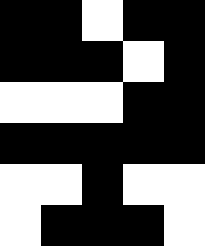[["black", "black", "white", "black", "black"], ["black", "black", "black", "white", "black"], ["white", "white", "white", "black", "black"], ["black", "black", "black", "black", "black"], ["white", "white", "black", "white", "white"], ["white", "black", "black", "black", "white"]]